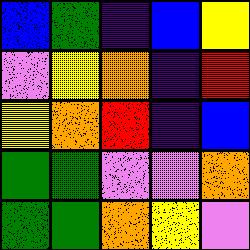[["blue", "green", "indigo", "blue", "yellow"], ["violet", "yellow", "orange", "indigo", "red"], ["yellow", "orange", "red", "indigo", "blue"], ["green", "green", "violet", "violet", "orange"], ["green", "green", "orange", "yellow", "violet"]]